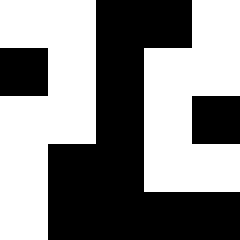[["white", "white", "black", "black", "white"], ["black", "white", "black", "white", "white"], ["white", "white", "black", "white", "black"], ["white", "black", "black", "white", "white"], ["white", "black", "black", "black", "black"]]